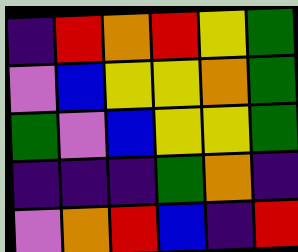[["indigo", "red", "orange", "red", "yellow", "green"], ["violet", "blue", "yellow", "yellow", "orange", "green"], ["green", "violet", "blue", "yellow", "yellow", "green"], ["indigo", "indigo", "indigo", "green", "orange", "indigo"], ["violet", "orange", "red", "blue", "indigo", "red"]]